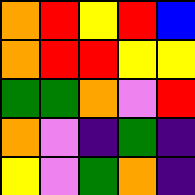[["orange", "red", "yellow", "red", "blue"], ["orange", "red", "red", "yellow", "yellow"], ["green", "green", "orange", "violet", "red"], ["orange", "violet", "indigo", "green", "indigo"], ["yellow", "violet", "green", "orange", "indigo"]]